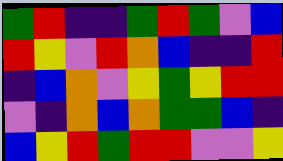[["green", "red", "indigo", "indigo", "green", "red", "green", "violet", "blue"], ["red", "yellow", "violet", "red", "orange", "blue", "indigo", "indigo", "red"], ["indigo", "blue", "orange", "violet", "yellow", "green", "yellow", "red", "red"], ["violet", "indigo", "orange", "blue", "orange", "green", "green", "blue", "indigo"], ["blue", "yellow", "red", "green", "red", "red", "violet", "violet", "yellow"]]